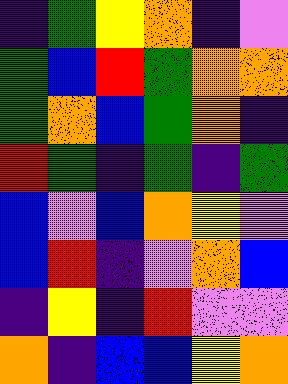[["indigo", "green", "yellow", "orange", "indigo", "violet"], ["green", "blue", "red", "green", "orange", "orange"], ["green", "orange", "blue", "green", "orange", "indigo"], ["red", "green", "indigo", "green", "indigo", "green"], ["blue", "violet", "blue", "orange", "yellow", "violet"], ["blue", "red", "indigo", "violet", "orange", "blue"], ["indigo", "yellow", "indigo", "red", "violet", "violet"], ["orange", "indigo", "blue", "blue", "yellow", "orange"]]